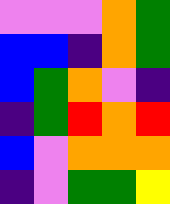[["violet", "violet", "violet", "orange", "green"], ["blue", "blue", "indigo", "orange", "green"], ["blue", "green", "orange", "violet", "indigo"], ["indigo", "green", "red", "orange", "red"], ["blue", "violet", "orange", "orange", "orange"], ["indigo", "violet", "green", "green", "yellow"]]